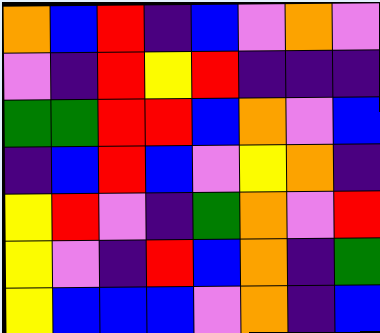[["orange", "blue", "red", "indigo", "blue", "violet", "orange", "violet"], ["violet", "indigo", "red", "yellow", "red", "indigo", "indigo", "indigo"], ["green", "green", "red", "red", "blue", "orange", "violet", "blue"], ["indigo", "blue", "red", "blue", "violet", "yellow", "orange", "indigo"], ["yellow", "red", "violet", "indigo", "green", "orange", "violet", "red"], ["yellow", "violet", "indigo", "red", "blue", "orange", "indigo", "green"], ["yellow", "blue", "blue", "blue", "violet", "orange", "indigo", "blue"]]